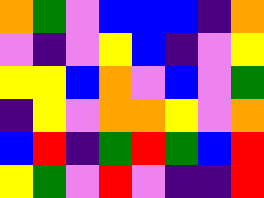[["orange", "green", "violet", "blue", "blue", "blue", "indigo", "orange"], ["violet", "indigo", "violet", "yellow", "blue", "indigo", "violet", "yellow"], ["yellow", "yellow", "blue", "orange", "violet", "blue", "violet", "green"], ["indigo", "yellow", "violet", "orange", "orange", "yellow", "violet", "orange"], ["blue", "red", "indigo", "green", "red", "green", "blue", "red"], ["yellow", "green", "violet", "red", "violet", "indigo", "indigo", "red"]]